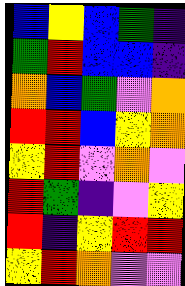[["blue", "yellow", "blue", "green", "indigo"], ["green", "red", "blue", "blue", "indigo"], ["orange", "blue", "green", "violet", "orange"], ["red", "red", "blue", "yellow", "orange"], ["yellow", "red", "violet", "orange", "violet"], ["red", "green", "indigo", "violet", "yellow"], ["red", "indigo", "yellow", "red", "red"], ["yellow", "red", "orange", "violet", "violet"]]